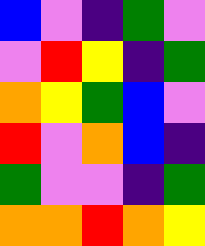[["blue", "violet", "indigo", "green", "violet"], ["violet", "red", "yellow", "indigo", "green"], ["orange", "yellow", "green", "blue", "violet"], ["red", "violet", "orange", "blue", "indigo"], ["green", "violet", "violet", "indigo", "green"], ["orange", "orange", "red", "orange", "yellow"]]